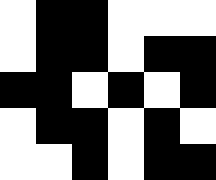[["white", "black", "black", "white", "white", "white"], ["white", "black", "black", "white", "black", "black"], ["black", "black", "white", "black", "white", "black"], ["white", "black", "black", "white", "black", "white"], ["white", "white", "black", "white", "black", "black"]]